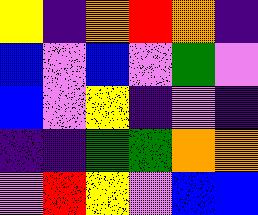[["yellow", "indigo", "orange", "red", "orange", "indigo"], ["blue", "violet", "blue", "violet", "green", "violet"], ["blue", "violet", "yellow", "indigo", "violet", "indigo"], ["indigo", "indigo", "green", "green", "orange", "orange"], ["violet", "red", "yellow", "violet", "blue", "blue"]]